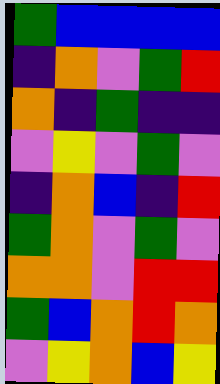[["green", "blue", "blue", "blue", "blue"], ["indigo", "orange", "violet", "green", "red"], ["orange", "indigo", "green", "indigo", "indigo"], ["violet", "yellow", "violet", "green", "violet"], ["indigo", "orange", "blue", "indigo", "red"], ["green", "orange", "violet", "green", "violet"], ["orange", "orange", "violet", "red", "red"], ["green", "blue", "orange", "red", "orange"], ["violet", "yellow", "orange", "blue", "yellow"]]